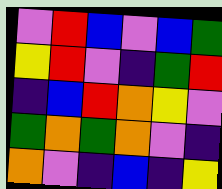[["violet", "red", "blue", "violet", "blue", "green"], ["yellow", "red", "violet", "indigo", "green", "red"], ["indigo", "blue", "red", "orange", "yellow", "violet"], ["green", "orange", "green", "orange", "violet", "indigo"], ["orange", "violet", "indigo", "blue", "indigo", "yellow"]]